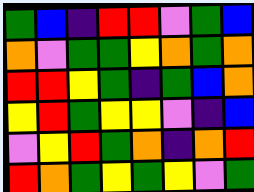[["green", "blue", "indigo", "red", "red", "violet", "green", "blue"], ["orange", "violet", "green", "green", "yellow", "orange", "green", "orange"], ["red", "red", "yellow", "green", "indigo", "green", "blue", "orange"], ["yellow", "red", "green", "yellow", "yellow", "violet", "indigo", "blue"], ["violet", "yellow", "red", "green", "orange", "indigo", "orange", "red"], ["red", "orange", "green", "yellow", "green", "yellow", "violet", "green"]]